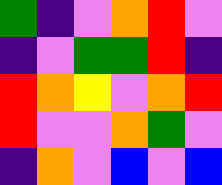[["green", "indigo", "violet", "orange", "red", "violet"], ["indigo", "violet", "green", "green", "red", "indigo"], ["red", "orange", "yellow", "violet", "orange", "red"], ["red", "violet", "violet", "orange", "green", "violet"], ["indigo", "orange", "violet", "blue", "violet", "blue"]]